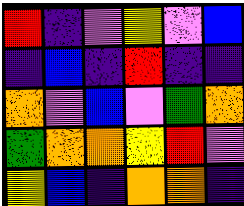[["red", "indigo", "violet", "yellow", "violet", "blue"], ["indigo", "blue", "indigo", "red", "indigo", "indigo"], ["orange", "violet", "blue", "violet", "green", "orange"], ["green", "orange", "orange", "yellow", "red", "violet"], ["yellow", "blue", "indigo", "orange", "orange", "indigo"]]